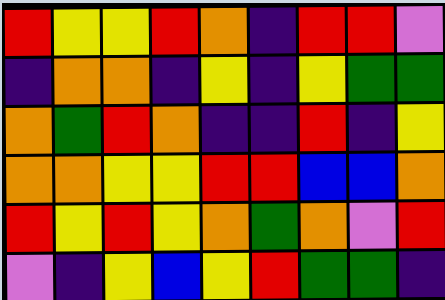[["red", "yellow", "yellow", "red", "orange", "indigo", "red", "red", "violet"], ["indigo", "orange", "orange", "indigo", "yellow", "indigo", "yellow", "green", "green"], ["orange", "green", "red", "orange", "indigo", "indigo", "red", "indigo", "yellow"], ["orange", "orange", "yellow", "yellow", "red", "red", "blue", "blue", "orange"], ["red", "yellow", "red", "yellow", "orange", "green", "orange", "violet", "red"], ["violet", "indigo", "yellow", "blue", "yellow", "red", "green", "green", "indigo"]]